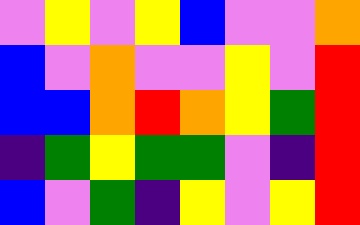[["violet", "yellow", "violet", "yellow", "blue", "violet", "violet", "orange"], ["blue", "violet", "orange", "violet", "violet", "yellow", "violet", "red"], ["blue", "blue", "orange", "red", "orange", "yellow", "green", "red"], ["indigo", "green", "yellow", "green", "green", "violet", "indigo", "red"], ["blue", "violet", "green", "indigo", "yellow", "violet", "yellow", "red"]]